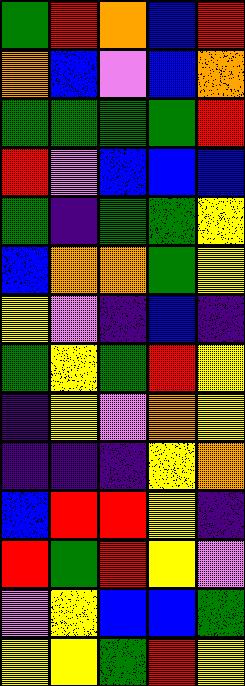[["green", "red", "orange", "blue", "red"], ["orange", "blue", "violet", "blue", "orange"], ["green", "green", "green", "green", "red"], ["red", "violet", "blue", "blue", "blue"], ["green", "indigo", "green", "green", "yellow"], ["blue", "orange", "orange", "green", "yellow"], ["yellow", "violet", "indigo", "blue", "indigo"], ["green", "yellow", "green", "red", "yellow"], ["indigo", "yellow", "violet", "orange", "yellow"], ["indigo", "indigo", "indigo", "yellow", "orange"], ["blue", "red", "red", "yellow", "indigo"], ["red", "green", "red", "yellow", "violet"], ["violet", "yellow", "blue", "blue", "green"], ["yellow", "yellow", "green", "red", "yellow"]]